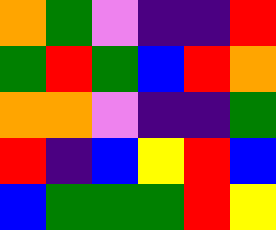[["orange", "green", "violet", "indigo", "indigo", "red"], ["green", "red", "green", "blue", "red", "orange"], ["orange", "orange", "violet", "indigo", "indigo", "green"], ["red", "indigo", "blue", "yellow", "red", "blue"], ["blue", "green", "green", "green", "red", "yellow"]]